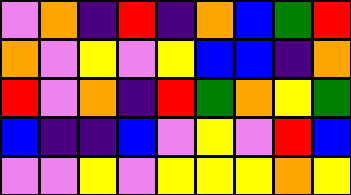[["violet", "orange", "indigo", "red", "indigo", "orange", "blue", "green", "red"], ["orange", "violet", "yellow", "violet", "yellow", "blue", "blue", "indigo", "orange"], ["red", "violet", "orange", "indigo", "red", "green", "orange", "yellow", "green"], ["blue", "indigo", "indigo", "blue", "violet", "yellow", "violet", "red", "blue"], ["violet", "violet", "yellow", "violet", "yellow", "yellow", "yellow", "orange", "yellow"]]